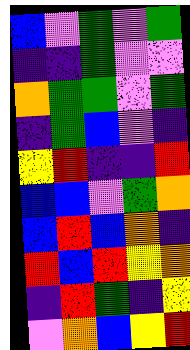[["blue", "violet", "green", "violet", "green"], ["indigo", "indigo", "green", "violet", "violet"], ["orange", "green", "green", "violet", "green"], ["indigo", "green", "blue", "violet", "indigo"], ["yellow", "red", "indigo", "indigo", "red"], ["blue", "blue", "violet", "green", "orange"], ["blue", "red", "blue", "orange", "indigo"], ["red", "blue", "red", "yellow", "orange"], ["indigo", "red", "green", "indigo", "yellow"], ["violet", "orange", "blue", "yellow", "red"]]